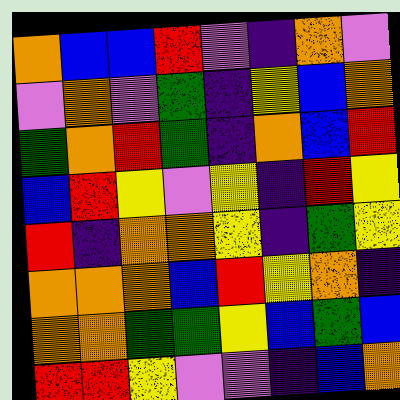[["orange", "blue", "blue", "red", "violet", "indigo", "orange", "violet"], ["violet", "orange", "violet", "green", "indigo", "yellow", "blue", "orange"], ["green", "orange", "red", "green", "indigo", "orange", "blue", "red"], ["blue", "red", "yellow", "violet", "yellow", "indigo", "red", "yellow"], ["red", "indigo", "orange", "orange", "yellow", "indigo", "green", "yellow"], ["orange", "orange", "orange", "blue", "red", "yellow", "orange", "indigo"], ["orange", "orange", "green", "green", "yellow", "blue", "green", "blue"], ["red", "red", "yellow", "violet", "violet", "indigo", "blue", "orange"]]